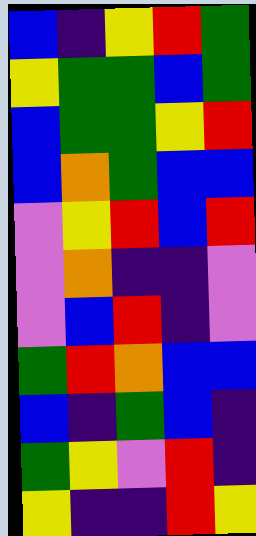[["blue", "indigo", "yellow", "red", "green"], ["yellow", "green", "green", "blue", "green"], ["blue", "green", "green", "yellow", "red"], ["blue", "orange", "green", "blue", "blue"], ["violet", "yellow", "red", "blue", "red"], ["violet", "orange", "indigo", "indigo", "violet"], ["violet", "blue", "red", "indigo", "violet"], ["green", "red", "orange", "blue", "blue"], ["blue", "indigo", "green", "blue", "indigo"], ["green", "yellow", "violet", "red", "indigo"], ["yellow", "indigo", "indigo", "red", "yellow"]]